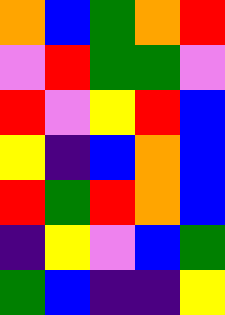[["orange", "blue", "green", "orange", "red"], ["violet", "red", "green", "green", "violet"], ["red", "violet", "yellow", "red", "blue"], ["yellow", "indigo", "blue", "orange", "blue"], ["red", "green", "red", "orange", "blue"], ["indigo", "yellow", "violet", "blue", "green"], ["green", "blue", "indigo", "indigo", "yellow"]]